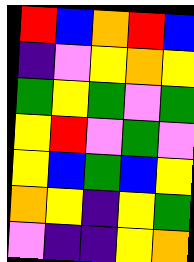[["red", "blue", "orange", "red", "blue"], ["indigo", "violet", "yellow", "orange", "yellow"], ["green", "yellow", "green", "violet", "green"], ["yellow", "red", "violet", "green", "violet"], ["yellow", "blue", "green", "blue", "yellow"], ["orange", "yellow", "indigo", "yellow", "green"], ["violet", "indigo", "indigo", "yellow", "orange"]]